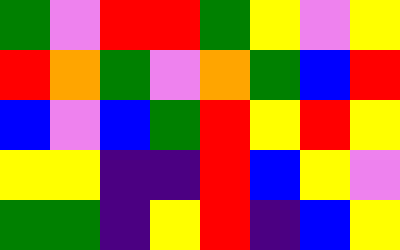[["green", "violet", "red", "red", "green", "yellow", "violet", "yellow"], ["red", "orange", "green", "violet", "orange", "green", "blue", "red"], ["blue", "violet", "blue", "green", "red", "yellow", "red", "yellow"], ["yellow", "yellow", "indigo", "indigo", "red", "blue", "yellow", "violet"], ["green", "green", "indigo", "yellow", "red", "indigo", "blue", "yellow"]]